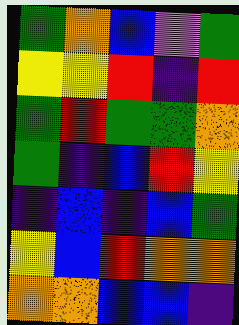[["green", "orange", "blue", "violet", "green"], ["yellow", "yellow", "red", "indigo", "red"], ["green", "red", "green", "green", "orange"], ["green", "indigo", "blue", "red", "yellow"], ["indigo", "blue", "indigo", "blue", "green"], ["yellow", "blue", "red", "orange", "orange"], ["orange", "orange", "blue", "blue", "indigo"]]